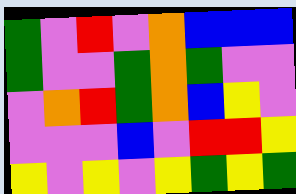[["green", "violet", "red", "violet", "orange", "blue", "blue", "blue"], ["green", "violet", "violet", "green", "orange", "green", "violet", "violet"], ["violet", "orange", "red", "green", "orange", "blue", "yellow", "violet"], ["violet", "violet", "violet", "blue", "violet", "red", "red", "yellow"], ["yellow", "violet", "yellow", "violet", "yellow", "green", "yellow", "green"]]